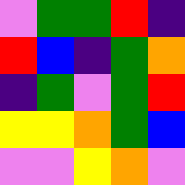[["violet", "green", "green", "red", "indigo"], ["red", "blue", "indigo", "green", "orange"], ["indigo", "green", "violet", "green", "red"], ["yellow", "yellow", "orange", "green", "blue"], ["violet", "violet", "yellow", "orange", "violet"]]